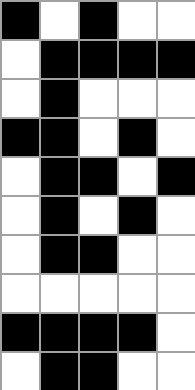[["black", "white", "black", "white", "white"], ["white", "black", "black", "black", "black"], ["white", "black", "white", "white", "white"], ["black", "black", "white", "black", "white"], ["white", "black", "black", "white", "black"], ["white", "black", "white", "black", "white"], ["white", "black", "black", "white", "white"], ["white", "white", "white", "white", "white"], ["black", "black", "black", "black", "white"], ["white", "black", "black", "white", "white"]]